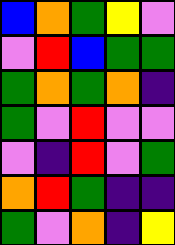[["blue", "orange", "green", "yellow", "violet"], ["violet", "red", "blue", "green", "green"], ["green", "orange", "green", "orange", "indigo"], ["green", "violet", "red", "violet", "violet"], ["violet", "indigo", "red", "violet", "green"], ["orange", "red", "green", "indigo", "indigo"], ["green", "violet", "orange", "indigo", "yellow"]]